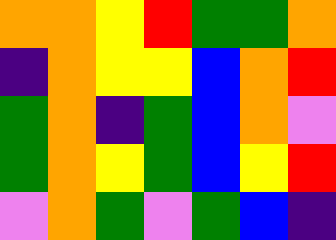[["orange", "orange", "yellow", "red", "green", "green", "orange"], ["indigo", "orange", "yellow", "yellow", "blue", "orange", "red"], ["green", "orange", "indigo", "green", "blue", "orange", "violet"], ["green", "orange", "yellow", "green", "blue", "yellow", "red"], ["violet", "orange", "green", "violet", "green", "blue", "indigo"]]